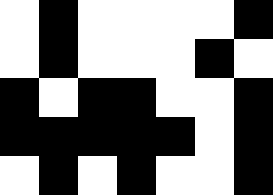[["white", "black", "white", "white", "white", "white", "black"], ["white", "black", "white", "white", "white", "black", "white"], ["black", "white", "black", "black", "white", "white", "black"], ["black", "black", "black", "black", "black", "white", "black"], ["white", "black", "white", "black", "white", "white", "black"]]